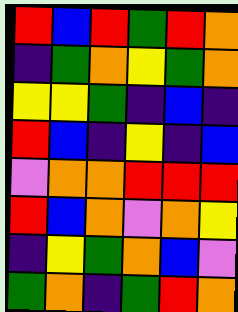[["red", "blue", "red", "green", "red", "orange"], ["indigo", "green", "orange", "yellow", "green", "orange"], ["yellow", "yellow", "green", "indigo", "blue", "indigo"], ["red", "blue", "indigo", "yellow", "indigo", "blue"], ["violet", "orange", "orange", "red", "red", "red"], ["red", "blue", "orange", "violet", "orange", "yellow"], ["indigo", "yellow", "green", "orange", "blue", "violet"], ["green", "orange", "indigo", "green", "red", "orange"]]